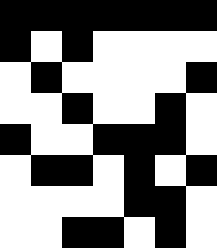[["black", "black", "black", "black", "black", "black", "black"], ["black", "white", "black", "white", "white", "white", "white"], ["white", "black", "white", "white", "white", "white", "black"], ["white", "white", "black", "white", "white", "black", "white"], ["black", "white", "white", "black", "black", "black", "white"], ["white", "black", "black", "white", "black", "white", "black"], ["white", "white", "white", "white", "black", "black", "white"], ["white", "white", "black", "black", "white", "black", "white"]]